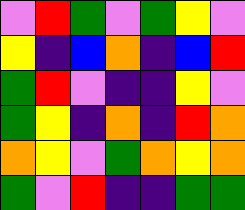[["violet", "red", "green", "violet", "green", "yellow", "violet"], ["yellow", "indigo", "blue", "orange", "indigo", "blue", "red"], ["green", "red", "violet", "indigo", "indigo", "yellow", "violet"], ["green", "yellow", "indigo", "orange", "indigo", "red", "orange"], ["orange", "yellow", "violet", "green", "orange", "yellow", "orange"], ["green", "violet", "red", "indigo", "indigo", "green", "green"]]